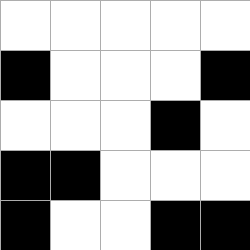[["white", "white", "white", "white", "white"], ["black", "white", "white", "white", "black"], ["white", "white", "white", "black", "white"], ["black", "black", "white", "white", "white"], ["black", "white", "white", "black", "black"]]